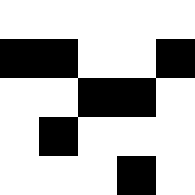[["white", "white", "white", "white", "white"], ["black", "black", "white", "white", "black"], ["white", "white", "black", "black", "white"], ["white", "black", "white", "white", "white"], ["white", "white", "white", "black", "white"]]